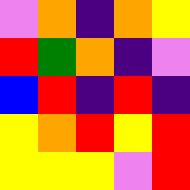[["violet", "orange", "indigo", "orange", "yellow"], ["red", "green", "orange", "indigo", "violet"], ["blue", "red", "indigo", "red", "indigo"], ["yellow", "orange", "red", "yellow", "red"], ["yellow", "yellow", "yellow", "violet", "red"]]